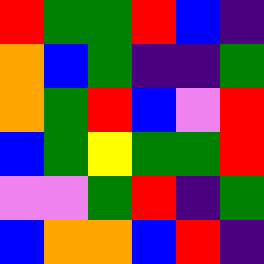[["red", "green", "green", "red", "blue", "indigo"], ["orange", "blue", "green", "indigo", "indigo", "green"], ["orange", "green", "red", "blue", "violet", "red"], ["blue", "green", "yellow", "green", "green", "red"], ["violet", "violet", "green", "red", "indigo", "green"], ["blue", "orange", "orange", "blue", "red", "indigo"]]